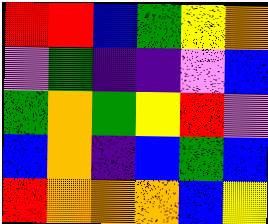[["red", "red", "blue", "green", "yellow", "orange"], ["violet", "green", "indigo", "indigo", "violet", "blue"], ["green", "orange", "green", "yellow", "red", "violet"], ["blue", "orange", "indigo", "blue", "green", "blue"], ["red", "orange", "orange", "orange", "blue", "yellow"]]